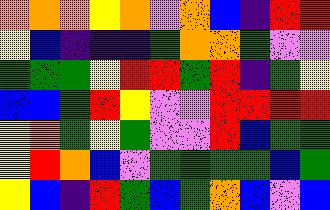[["orange", "orange", "orange", "yellow", "orange", "violet", "orange", "blue", "indigo", "red", "red"], ["yellow", "blue", "indigo", "indigo", "indigo", "green", "orange", "orange", "green", "violet", "violet"], ["green", "green", "green", "yellow", "red", "red", "green", "red", "indigo", "green", "yellow"], ["blue", "blue", "green", "red", "yellow", "violet", "violet", "red", "red", "red", "red"], ["yellow", "orange", "green", "yellow", "green", "violet", "violet", "red", "blue", "green", "green"], ["yellow", "red", "orange", "blue", "violet", "green", "green", "green", "green", "blue", "green"], ["yellow", "blue", "indigo", "red", "green", "blue", "green", "orange", "blue", "violet", "blue"]]